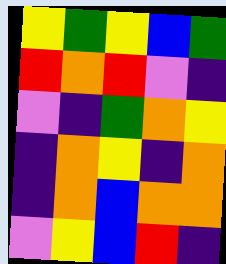[["yellow", "green", "yellow", "blue", "green"], ["red", "orange", "red", "violet", "indigo"], ["violet", "indigo", "green", "orange", "yellow"], ["indigo", "orange", "yellow", "indigo", "orange"], ["indigo", "orange", "blue", "orange", "orange"], ["violet", "yellow", "blue", "red", "indigo"]]